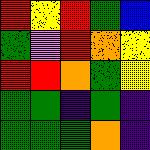[["red", "yellow", "red", "green", "blue"], ["green", "violet", "red", "orange", "yellow"], ["red", "red", "orange", "green", "yellow"], ["green", "green", "indigo", "green", "indigo"], ["green", "green", "green", "orange", "indigo"]]